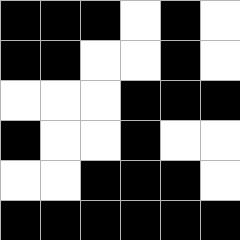[["black", "black", "black", "white", "black", "white"], ["black", "black", "white", "white", "black", "white"], ["white", "white", "white", "black", "black", "black"], ["black", "white", "white", "black", "white", "white"], ["white", "white", "black", "black", "black", "white"], ["black", "black", "black", "black", "black", "black"]]